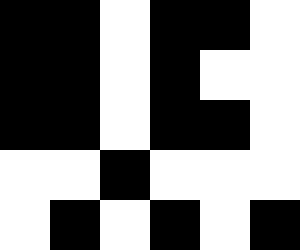[["black", "black", "white", "black", "black", "white"], ["black", "black", "white", "black", "white", "white"], ["black", "black", "white", "black", "black", "white"], ["white", "white", "black", "white", "white", "white"], ["white", "black", "white", "black", "white", "black"]]